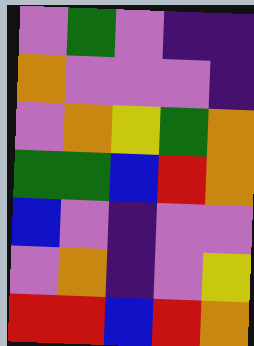[["violet", "green", "violet", "indigo", "indigo"], ["orange", "violet", "violet", "violet", "indigo"], ["violet", "orange", "yellow", "green", "orange"], ["green", "green", "blue", "red", "orange"], ["blue", "violet", "indigo", "violet", "violet"], ["violet", "orange", "indigo", "violet", "yellow"], ["red", "red", "blue", "red", "orange"]]